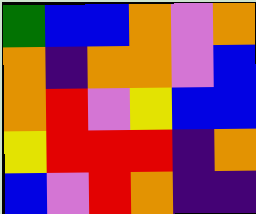[["green", "blue", "blue", "orange", "violet", "orange"], ["orange", "indigo", "orange", "orange", "violet", "blue"], ["orange", "red", "violet", "yellow", "blue", "blue"], ["yellow", "red", "red", "red", "indigo", "orange"], ["blue", "violet", "red", "orange", "indigo", "indigo"]]